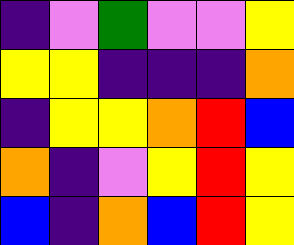[["indigo", "violet", "green", "violet", "violet", "yellow"], ["yellow", "yellow", "indigo", "indigo", "indigo", "orange"], ["indigo", "yellow", "yellow", "orange", "red", "blue"], ["orange", "indigo", "violet", "yellow", "red", "yellow"], ["blue", "indigo", "orange", "blue", "red", "yellow"]]